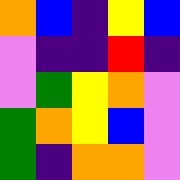[["orange", "blue", "indigo", "yellow", "blue"], ["violet", "indigo", "indigo", "red", "indigo"], ["violet", "green", "yellow", "orange", "violet"], ["green", "orange", "yellow", "blue", "violet"], ["green", "indigo", "orange", "orange", "violet"]]